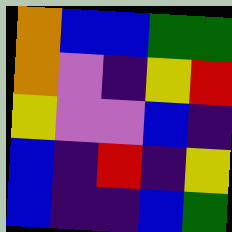[["orange", "blue", "blue", "green", "green"], ["orange", "violet", "indigo", "yellow", "red"], ["yellow", "violet", "violet", "blue", "indigo"], ["blue", "indigo", "red", "indigo", "yellow"], ["blue", "indigo", "indigo", "blue", "green"]]